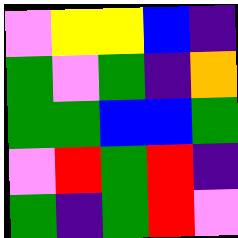[["violet", "yellow", "yellow", "blue", "indigo"], ["green", "violet", "green", "indigo", "orange"], ["green", "green", "blue", "blue", "green"], ["violet", "red", "green", "red", "indigo"], ["green", "indigo", "green", "red", "violet"]]